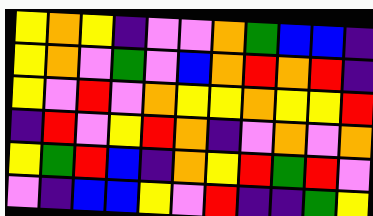[["yellow", "orange", "yellow", "indigo", "violet", "violet", "orange", "green", "blue", "blue", "indigo"], ["yellow", "orange", "violet", "green", "violet", "blue", "orange", "red", "orange", "red", "indigo"], ["yellow", "violet", "red", "violet", "orange", "yellow", "yellow", "orange", "yellow", "yellow", "red"], ["indigo", "red", "violet", "yellow", "red", "orange", "indigo", "violet", "orange", "violet", "orange"], ["yellow", "green", "red", "blue", "indigo", "orange", "yellow", "red", "green", "red", "violet"], ["violet", "indigo", "blue", "blue", "yellow", "violet", "red", "indigo", "indigo", "green", "yellow"]]